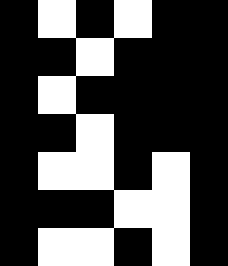[["black", "white", "black", "white", "black", "black"], ["black", "black", "white", "black", "black", "black"], ["black", "white", "black", "black", "black", "black"], ["black", "black", "white", "black", "black", "black"], ["black", "white", "white", "black", "white", "black"], ["black", "black", "black", "white", "white", "black"], ["black", "white", "white", "black", "white", "black"]]